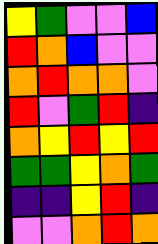[["yellow", "green", "violet", "violet", "blue"], ["red", "orange", "blue", "violet", "violet"], ["orange", "red", "orange", "orange", "violet"], ["red", "violet", "green", "red", "indigo"], ["orange", "yellow", "red", "yellow", "red"], ["green", "green", "yellow", "orange", "green"], ["indigo", "indigo", "yellow", "red", "indigo"], ["violet", "violet", "orange", "red", "orange"]]